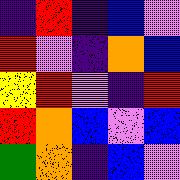[["indigo", "red", "indigo", "blue", "violet"], ["red", "violet", "indigo", "orange", "blue"], ["yellow", "red", "violet", "indigo", "red"], ["red", "orange", "blue", "violet", "blue"], ["green", "orange", "indigo", "blue", "violet"]]